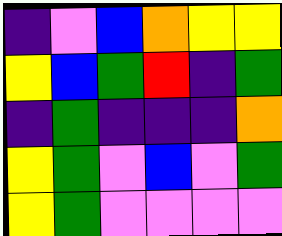[["indigo", "violet", "blue", "orange", "yellow", "yellow"], ["yellow", "blue", "green", "red", "indigo", "green"], ["indigo", "green", "indigo", "indigo", "indigo", "orange"], ["yellow", "green", "violet", "blue", "violet", "green"], ["yellow", "green", "violet", "violet", "violet", "violet"]]